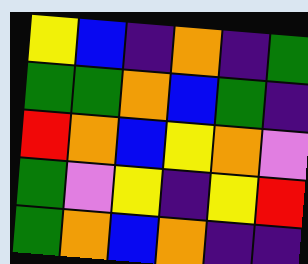[["yellow", "blue", "indigo", "orange", "indigo", "green"], ["green", "green", "orange", "blue", "green", "indigo"], ["red", "orange", "blue", "yellow", "orange", "violet"], ["green", "violet", "yellow", "indigo", "yellow", "red"], ["green", "orange", "blue", "orange", "indigo", "indigo"]]